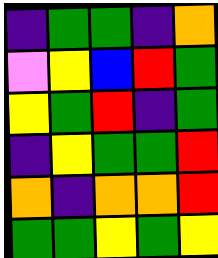[["indigo", "green", "green", "indigo", "orange"], ["violet", "yellow", "blue", "red", "green"], ["yellow", "green", "red", "indigo", "green"], ["indigo", "yellow", "green", "green", "red"], ["orange", "indigo", "orange", "orange", "red"], ["green", "green", "yellow", "green", "yellow"]]